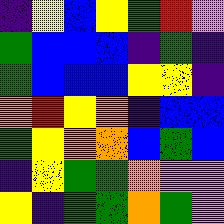[["indigo", "yellow", "blue", "yellow", "green", "red", "violet"], ["green", "blue", "blue", "blue", "indigo", "green", "indigo"], ["green", "blue", "blue", "blue", "yellow", "yellow", "indigo"], ["orange", "red", "yellow", "orange", "indigo", "blue", "blue"], ["green", "yellow", "orange", "orange", "blue", "green", "blue"], ["indigo", "yellow", "green", "green", "orange", "violet", "violet"], ["yellow", "indigo", "green", "green", "orange", "green", "violet"]]